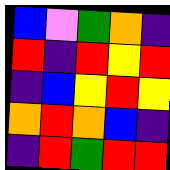[["blue", "violet", "green", "orange", "indigo"], ["red", "indigo", "red", "yellow", "red"], ["indigo", "blue", "yellow", "red", "yellow"], ["orange", "red", "orange", "blue", "indigo"], ["indigo", "red", "green", "red", "red"]]